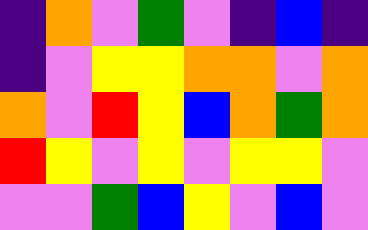[["indigo", "orange", "violet", "green", "violet", "indigo", "blue", "indigo"], ["indigo", "violet", "yellow", "yellow", "orange", "orange", "violet", "orange"], ["orange", "violet", "red", "yellow", "blue", "orange", "green", "orange"], ["red", "yellow", "violet", "yellow", "violet", "yellow", "yellow", "violet"], ["violet", "violet", "green", "blue", "yellow", "violet", "blue", "violet"]]